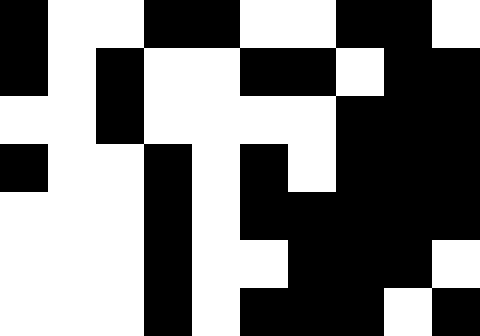[["black", "white", "white", "black", "black", "white", "white", "black", "black", "white"], ["black", "white", "black", "white", "white", "black", "black", "white", "black", "black"], ["white", "white", "black", "white", "white", "white", "white", "black", "black", "black"], ["black", "white", "white", "black", "white", "black", "white", "black", "black", "black"], ["white", "white", "white", "black", "white", "black", "black", "black", "black", "black"], ["white", "white", "white", "black", "white", "white", "black", "black", "black", "white"], ["white", "white", "white", "black", "white", "black", "black", "black", "white", "black"]]